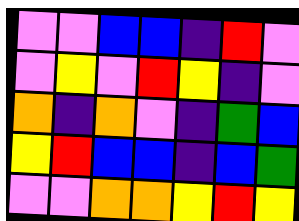[["violet", "violet", "blue", "blue", "indigo", "red", "violet"], ["violet", "yellow", "violet", "red", "yellow", "indigo", "violet"], ["orange", "indigo", "orange", "violet", "indigo", "green", "blue"], ["yellow", "red", "blue", "blue", "indigo", "blue", "green"], ["violet", "violet", "orange", "orange", "yellow", "red", "yellow"]]